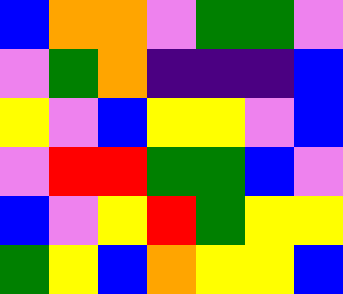[["blue", "orange", "orange", "violet", "green", "green", "violet"], ["violet", "green", "orange", "indigo", "indigo", "indigo", "blue"], ["yellow", "violet", "blue", "yellow", "yellow", "violet", "blue"], ["violet", "red", "red", "green", "green", "blue", "violet"], ["blue", "violet", "yellow", "red", "green", "yellow", "yellow"], ["green", "yellow", "blue", "orange", "yellow", "yellow", "blue"]]